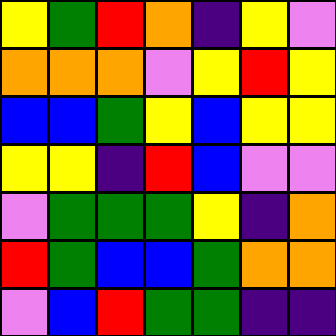[["yellow", "green", "red", "orange", "indigo", "yellow", "violet"], ["orange", "orange", "orange", "violet", "yellow", "red", "yellow"], ["blue", "blue", "green", "yellow", "blue", "yellow", "yellow"], ["yellow", "yellow", "indigo", "red", "blue", "violet", "violet"], ["violet", "green", "green", "green", "yellow", "indigo", "orange"], ["red", "green", "blue", "blue", "green", "orange", "orange"], ["violet", "blue", "red", "green", "green", "indigo", "indigo"]]